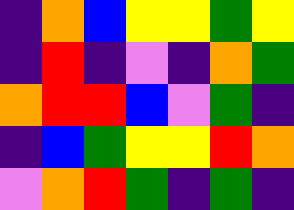[["indigo", "orange", "blue", "yellow", "yellow", "green", "yellow"], ["indigo", "red", "indigo", "violet", "indigo", "orange", "green"], ["orange", "red", "red", "blue", "violet", "green", "indigo"], ["indigo", "blue", "green", "yellow", "yellow", "red", "orange"], ["violet", "orange", "red", "green", "indigo", "green", "indigo"]]